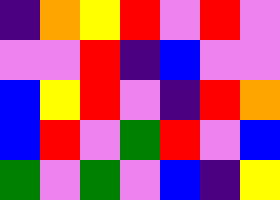[["indigo", "orange", "yellow", "red", "violet", "red", "violet"], ["violet", "violet", "red", "indigo", "blue", "violet", "violet"], ["blue", "yellow", "red", "violet", "indigo", "red", "orange"], ["blue", "red", "violet", "green", "red", "violet", "blue"], ["green", "violet", "green", "violet", "blue", "indigo", "yellow"]]